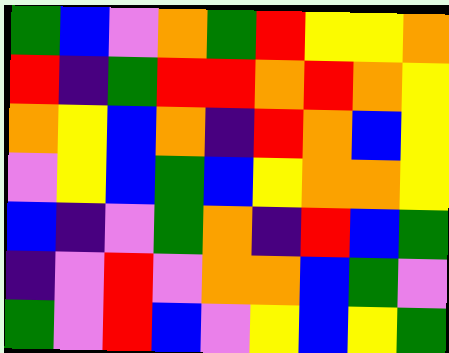[["green", "blue", "violet", "orange", "green", "red", "yellow", "yellow", "orange"], ["red", "indigo", "green", "red", "red", "orange", "red", "orange", "yellow"], ["orange", "yellow", "blue", "orange", "indigo", "red", "orange", "blue", "yellow"], ["violet", "yellow", "blue", "green", "blue", "yellow", "orange", "orange", "yellow"], ["blue", "indigo", "violet", "green", "orange", "indigo", "red", "blue", "green"], ["indigo", "violet", "red", "violet", "orange", "orange", "blue", "green", "violet"], ["green", "violet", "red", "blue", "violet", "yellow", "blue", "yellow", "green"]]